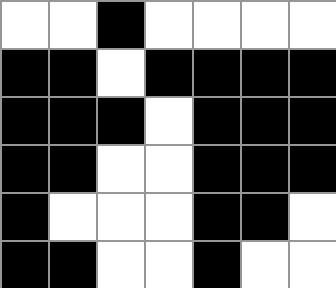[["white", "white", "black", "white", "white", "white", "white"], ["black", "black", "white", "black", "black", "black", "black"], ["black", "black", "black", "white", "black", "black", "black"], ["black", "black", "white", "white", "black", "black", "black"], ["black", "white", "white", "white", "black", "black", "white"], ["black", "black", "white", "white", "black", "white", "white"]]